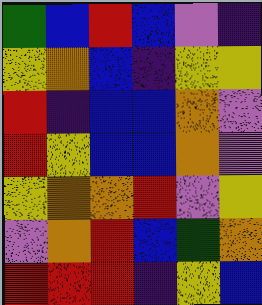[["green", "blue", "red", "blue", "violet", "indigo"], ["yellow", "orange", "blue", "indigo", "yellow", "yellow"], ["red", "indigo", "blue", "blue", "orange", "violet"], ["red", "yellow", "blue", "blue", "orange", "violet"], ["yellow", "orange", "orange", "red", "violet", "yellow"], ["violet", "orange", "red", "blue", "green", "orange"], ["red", "red", "red", "indigo", "yellow", "blue"]]